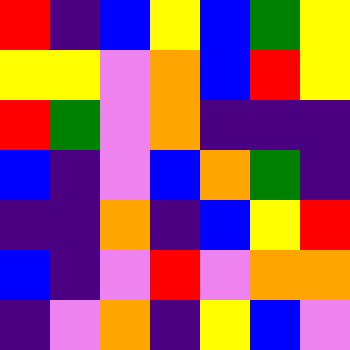[["red", "indigo", "blue", "yellow", "blue", "green", "yellow"], ["yellow", "yellow", "violet", "orange", "blue", "red", "yellow"], ["red", "green", "violet", "orange", "indigo", "indigo", "indigo"], ["blue", "indigo", "violet", "blue", "orange", "green", "indigo"], ["indigo", "indigo", "orange", "indigo", "blue", "yellow", "red"], ["blue", "indigo", "violet", "red", "violet", "orange", "orange"], ["indigo", "violet", "orange", "indigo", "yellow", "blue", "violet"]]